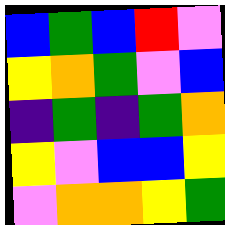[["blue", "green", "blue", "red", "violet"], ["yellow", "orange", "green", "violet", "blue"], ["indigo", "green", "indigo", "green", "orange"], ["yellow", "violet", "blue", "blue", "yellow"], ["violet", "orange", "orange", "yellow", "green"]]